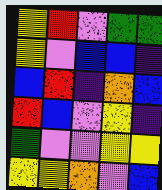[["yellow", "red", "violet", "green", "green"], ["yellow", "violet", "blue", "blue", "indigo"], ["blue", "red", "indigo", "orange", "blue"], ["red", "blue", "violet", "yellow", "indigo"], ["green", "violet", "violet", "yellow", "yellow"], ["yellow", "yellow", "orange", "violet", "blue"]]